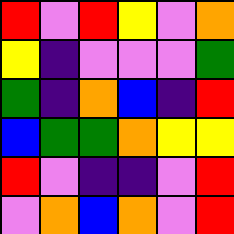[["red", "violet", "red", "yellow", "violet", "orange"], ["yellow", "indigo", "violet", "violet", "violet", "green"], ["green", "indigo", "orange", "blue", "indigo", "red"], ["blue", "green", "green", "orange", "yellow", "yellow"], ["red", "violet", "indigo", "indigo", "violet", "red"], ["violet", "orange", "blue", "orange", "violet", "red"]]